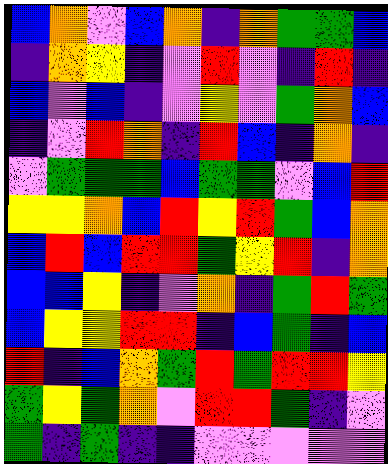[["blue", "orange", "violet", "blue", "orange", "indigo", "orange", "green", "green", "blue"], ["indigo", "orange", "yellow", "indigo", "violet", "red", "violet", "indigo", "red", "indigo"], ["blue", "violet", "blue", "indigo", "violet", "yellow", "violet", "green", "orange", "blue"], ["indigo", "violet", "red", "orange", "indigo", "red", "blue", "indigo", "orange", "indigo"], ["violet", "green", "green", "green", "blue", "green", "green", "violet", "blue", "red"], ["yellow", "yellow", "orange", "blue", "red", "yellow", "red", "green", "blue", "orange"], ["blue", "red", "blue", "red", "red", "green", "yellow", "red", "indigo", "orange"], ["blue", "blue", "yellow", "indigo", "violet", "orange", "indigo", "green", "red", "green"], ["blue", "yellow", "yellow", "red", "red", "indigo", "blue", "green", "indigo", "blue"], ["red", "indigo", "blue", "orange", "green", "red", "green", "red", "red", "yellow"], ["green", "yellow", "green", "orange", "violet", "red", "red", "green", "indigo", "violet"], ["green", "indigo", "green", "indigo", "indigo", "violet", "violet", "violet", "violet", "violet"]]